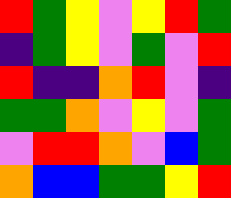[["red", "green", "yellow", "violet", "yellow", "red", "green"], ["indigo", "green", "yellow", "violet", "green", "violet", "red"], ["red", "indigo", "indigo", "orange", "red", "violet", "indigo"], ["green", "green", "orange", "violet", "yellow", "violet", "green"], ["violet", "red", "red", "orange", "violet", "blue", "green"], ["orange", "blue", "blue", "green", "green", "yellow", "red"]]